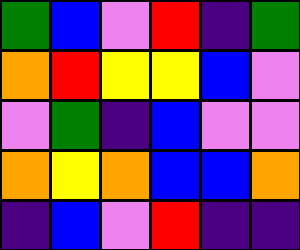[["green", "blue", "violet", "red", "indigo", "green"], ["orange", "red", "yellow", "yellow", "blue", "violet"], ["violet", "green", "indigo", "blue", "violet", "violet"], ["orange", "yellow", "orange", "blue", "blue", "orange"], ["indigo", "blue", "violet", "red", "indigo", "indigo"]]